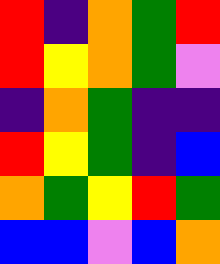[["red", "indigo", "orange", "green", "red"], ["red", "yellow", "orange", "green", "violet"], ["indigo", "orange", "green", "indigo", "indigo"], ["red", "yellow", "green", "indigo", "blue"], ["orange", "green", "yellow", "red", "green"], ["blue", "blue", "violet", "blue", "orange"]]